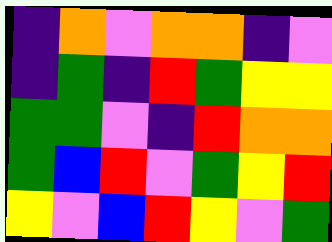[["indigo", "orange", "violet", "orange", "orange", "indigo", "violet"], ["indigo", "green", "indigo", "red", "green", "yellow", "yellow"], ["green", "green", "violet", "indigo", "red", "orange", "orange"], ["green", "blue", "red", "violet", "green", "yellow", "red"], ["yellow", "violet", "blue", "red", "yellow", "violet", "green"]]